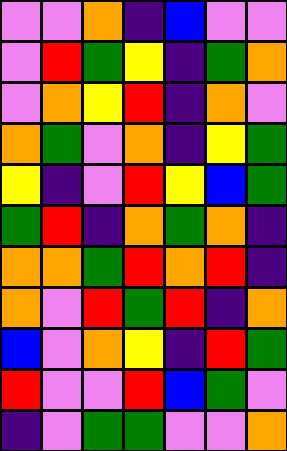[["violet", "violet", "orange", "indigo", "blue", "violet", "violet"], ["violet", "red", "green", "yellow", "indigo", "green", "orange"], ["violet", "orange", "yellow", "red", "indigo", "orange", "violet"], ["orange", "green", "violet", "orange", "indigo", "yellow", "green"], ["yellow", "indigo", "violet", "red", "yellow", "blue", "green"], ["green", "red", "indigo", "orange", "green", "orange", "indigo"], ["orange", "orange", "green", "red", "orange", "red", "indigo"], ["orange", "violet", "red", "green", "red", "indigo", "orange"], ["blue", "violet", "orange", "yellow", "indigo", "red", "green"], ["red", "violet", "violet", "red", "blue", "green", "violet"], ["indigo", "violet", "green", "green", "violet", "violet", "orange"]]